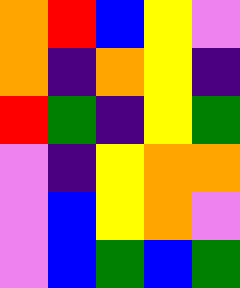[["orange", "red", "blue", "yellow", "violet"], ["orange", "indigo", "orange", "yellow", "indigo"], ["red", "green", "indigo", "yellow", "green"], ["violet", "indigo", "yellow", "orange", "orange"], ["violet", "blue", "yellow", "orange", "violet"], ["violet", "blue", "green", "blue", "green"]]